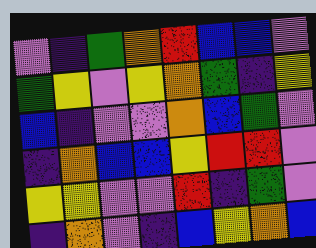[["violet", "indigo", "green", "orange", "red", "blue", "blue", "violet"], ["green", "yellow", "violet", "yellow", "orange", "green", "indigo", "yellow"], ["blue", "indigo", "violet", "violet", "orange", "blue", "green", "violet"], ["indigo", "orange", "blue", "blue", "yellow", "red", "red", "violet"], ["yellow", "yellow", "violet", "violet", "red", "indigo", "green", "violet"], ["indigo", "orange", "violet", "indigo", "blue", "yellow", "orange", "blue"]]